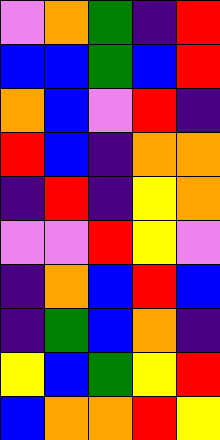[["violet", "orange", "green", "indigo", "red"], ["blue", "blue", "green", "blue", "red"], ["orange", "blue", "violet", "red", "indigo"], ["red", "blue", "indigo", "orange", "orange"], ["indigo", "red", "indigo", "yellow", "orange"], ["violet", "violet", "red", "yellow", "violet"], ["indigo", "orange", "blue", "red", "blue"], ["indigo", "green", "blue", "orange", "indigo"], ["yellow", "blue", "green", "yellow", "red"], ["blue", "orange", "orange", "red", "yellow"]]